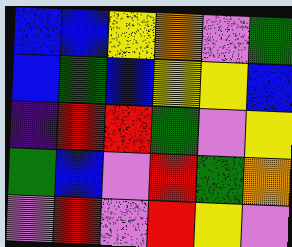[["blue", "blue", "yellow", "orange", "violet", "green"], ["blue", "green", "blue", "yellow", "yellow", "blue"], ["indigo", "red", "red", "green", "violet", "yellow"], ["green", "blue", "violet", "red", "green", "orange"], ["violet", "red", "violet", "red", "yellow", "violet"]]